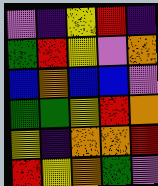[["violet", "indigo", "yellow", "red", "indigo"], ["green", "red", "yellow", "violet", "orange"], ["blue", "orange", "blue", "blue", "violet"], ["green", "green", "yellow", "red", "orange"], ["yellow", "indigo", "orange", "orange", "red"], ["red", "yellow", "orange", "green", "violet"]]